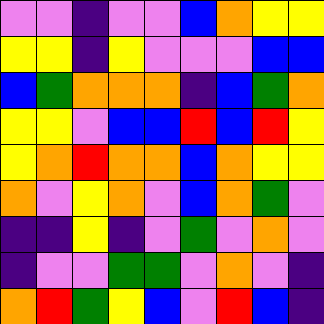[["violet", "violet", "indigo", "violet", "violet", "blue", "orange", "yellow", "yellow"], ["yellow", "yellow", "indigo", "yellow", "violet", "violet", "violet", "blue", "blue"], ["blue", "green", "orange", "orange", "orange", "indigo", "blue", "green", "orange"], ["yellow", "yellow", "violet", "blue", "blue", "red", "blue", "red", "yellow"], ["yellow", "orange", "red", "orange", "orange", "blue", "orange", "yellow", "yellow"], ["orange", "violet", "yellow", "orange", "violet", "blue", "orange", "green", "violet"], ["indigo", "indigo", "yellow", "indigo", "violet", "green", "violet", "orange", "violet"], ["indigo", "violet", "violet", "green", "green", "violet", "orange", "violet", "indigo"], ["orange", "red", "green", "yellow", "blue", "violet", "red", "blue", "indigo"]]